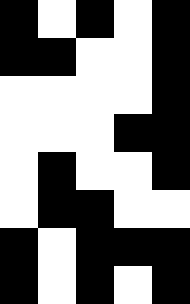[["black", "white", "black", "white", "black"], ["black", "black", "white", "white", "black"], ["white", "white", "white", "white", "black"], ["white", "white", "white", "black", "black"], ["white", "black", "white", "white", "black"], ["white", "black", "black", "white", "white"], ["black", "white", "black", "black", "black"], ["black", "white", "black", "white", "black"]]